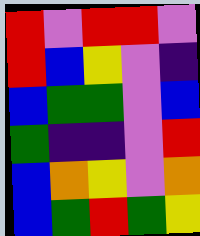[["red", "violet", "red", "red", "violet"], ["red", "blue", "yellow", "violet", "indigo"], ["blue", "green", "green", "violet", "blue"], ["green", "indigo", "indigo", "violet", "red"], ["blue", "orange", "yellow", "violet", "orange"], ["blue", "green", "red", "green", "yellow"]]